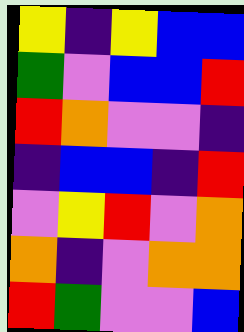[["yellow", "indigo", "yellow", "blue", "blue"], ["green", "violet", "blue", "blue", "red"], ["red", "orange", "violet", "violet", "indigo"], ["indigo", "blue", "blue", "indigo", "red"], ["violet", "yellow", "red", "violet", "orange"], ["orange", "indigo", "violet", "orange", "orange"], ["red", "green", "violet", "violet", "blue"]]